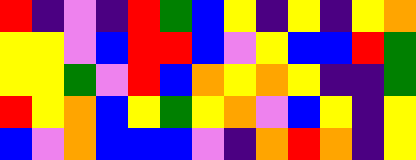[["red", "indigo", "violet", "indigo", "red", "green", "blue", "yellow", "indigo", "yellow", "indigo", "yellow", "orange"], ["yellow", "yellow", "violet", "blue", "red", "red", "blue", "violet", "yellow", "blue", "blue", "red", "green"], ["yellow", "yellow", "green", "violet", "red", "blue", "orange", "yellow", "orange", "yellow", "indigo", "indigo", "green"], ["red", "yellow", "orange", "blue", "yellow", "green", "yellow", "orange", "violet", "blue", "yellow", "indigo", "yellow"], ["blue", "violet", "orange", "blue", "blue", "blue", "violet", "indigo", "orange", "red", "orange", "indigo", "yellow"]]